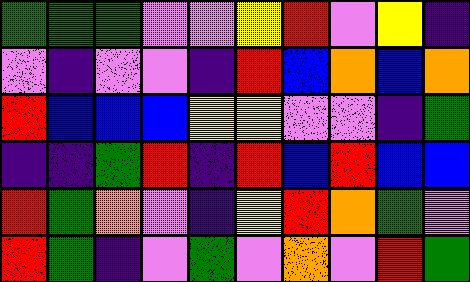[["green", "green", "green", "violet", "violet", "yellow", "red", "violet", "yellow", "indigo"], ["violet", "indigo", "violet", "violet", "indigo", "red", "blue", "orange", "blue", "orange"], ["red", "blue", "blue", "blue", "yellow", "yellow", "violet", "violet", "indigo", "green"], ["indigo", "indigo", "green", "red", "indigo", "red", "blue", "red", "blue", "blue"], ["red", "green", "orange", "violet", "indigo", "yellow", "red", "orange", "green", "violet"], ["red", "green", "indigo", "violet", "green", "violet", "orange", "violet", "red", "green"]]